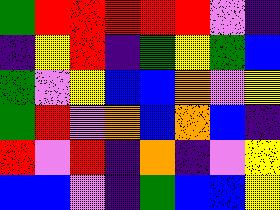[["green", "red", "red", "red", "red", "red", "violet", "indigo"], ["indigo", "yellow", "red", "indigo", "green", "yellow", "green", "blue"], ["green", "violet", "yellow", "blue", "blue", "orange", "violet", "yellow"], ["green", "red", "violet", "orange", "blue", "orange", "blue", "indigo"], ["red", "violet", "red", "indigo", "orange", "indigo", "violet", "yellow"], ["blue", "blue", "violet", "indigo", "green", "blue", "blue", "yellow"]]